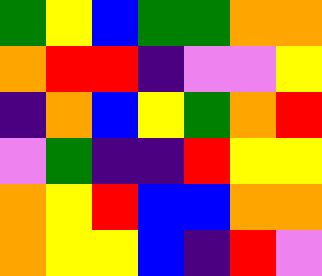[["green", "yellow", "blue", "green", "green", "orange", "orange"], ["orange", "red", "red", "indigo", "violet", "violet", "yellow"], ["indigo", "orange", "blue", "yellow", "green", "orange", "red"], ["violet", "green", "indigo", "indigo", "red", "yellow", "yellow"], ["orange", "yellow", "red", "blue", "blue", "orange", "orange"], ["orange", "yellow", "yellow", "blue", "indigo", "red", "violet"]]